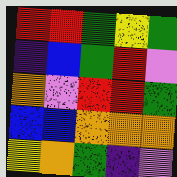[["red", "red", "green", "yellow", "green"], ["indigo", "blue", "green", "red", "violet"], ["orange", "violet", "red", "red", "green"], ["blue", "blue", "orange", "orange", "orange"], ["yellow", "orange", "green", "indigo", "violet"]]